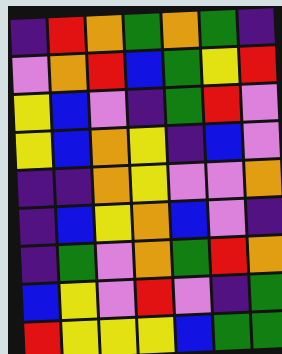[["indigo", "red", "orange", "green", "orange", "green", "indigo"], ["violet", "orange", "red", "blue", "green", "yellow", "red"], ["yellow", "blue", "violet", "indigo", "green", "red", "violet"], ["yellow", "blue", "orange", "yellow", "indigo", "blue", "violet"], ["indigo", "indigo", "orange", "yellow", "violet", "violet", "orange"], ["indigo", "blue", "yellow", "orange", "blue", "violet", "indigo"], ["indigo", "green", "violet", "orange", "green", "red", "orange"], ["blue", "yellow", "violet", "red", "violet", "indigo", "green"], ["red", "yellow", "yellow", "yellow", "blue", "green", "green"]]